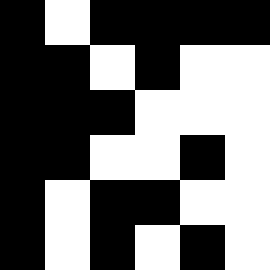[["black", "white", "black", "black", "black", "black"], ["black", "black", "white", "black", "white", "white"], ["black", "black", "black", "white", "white", "white"], ["black", "black", "white", "white", "black", "white"], ["black", "white", "black", "black", "white", "white"], ["black", "white", "black", "white", "black", "white"]]